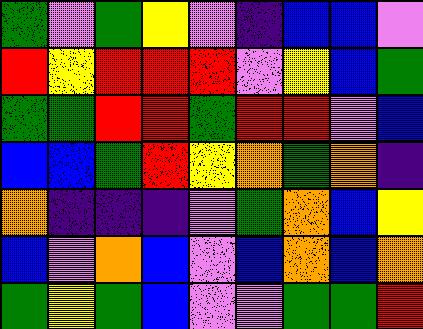[["green", "violet", "green", "yellow", "violet", "indigo", "blue", "blue", "violet"], ["red", "yellow", "red", "red", "red", "violet", "yellow", "blue", "green"], ["green", "green", "red", "red", "green", "red", "red", "violet", "blue"], ["blue", "blue", "green", "red", "yellow", "orange", "green", "orange", "indigo"], ["orange", "indigo", "indigo", "indigo", "violet", "green", "orange", "blue", "yellow"], ["blue", "violet", "orange", "blue", "violet", "blue", "orange", "blue", "orange"], ["green", "yellow", "green", "blue", "violet", "violet", "green", "green", "red"]]